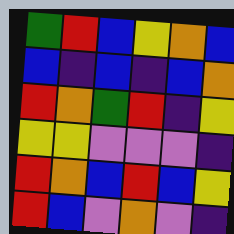[["green", "red", "blue", "yellow", "orange", "blue"], ["blue", "indigo", "blue", "indigo", "blue", "orange"], ["red", "orange", "green", "red", "indigo", "yellow"], ["yellow", "yellow", "violet", "violet", "violet", "indigo"], ["red", "orange", "blue", "red", "blue", "yellow"], ["red", "blue", "violet", "orange", "violet", "indigo"]]